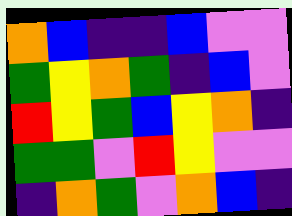[["orange", "blue", "indigo", "indigo", "blue", "violet", "violet"], ["green", "yellow", "orange", "green", "indigo", "blue", "violet"], ["red", "yellow", "green", "blue", "yellow", "orange", "indigo"], ["green", "green", "violet", "red", "yellow", "violet", "violet"], ["indigo", "orange", "green", "violet", "orange", "blue", "indigo"]]